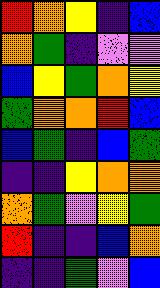[["red", "orange", "yellow", "indigo", "blue"], ["orange", "green", "indigo", "violet", "violet"], ["blue", "yellow", "green", "orange", "yellow"], ["green", "orange", "orange", "red", "blue"], ["blue", "green", "indigo", "blue", "green"], ["indigo", "indigo", "yellow", "orange", "orange"], ["orange", "green", "violet", "yellow", "green"], ["red", "indigo", "indigo", "blue", "orange"], ["indigo", "indigo", "green", "violet", "blue"]]